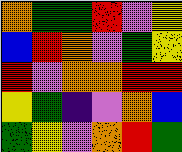[["orange", "green", "green", "red", "violet", "yellow"], ["blue", "red", "orange", "violet", "green", "yellow"], ["red", "violet", "orange", "orange", "red", "red"], ["yellow", "green", "indigo", "violet", "orange", "blue"], ["green", "yellow", "violet", "orange", "red", "green"]]